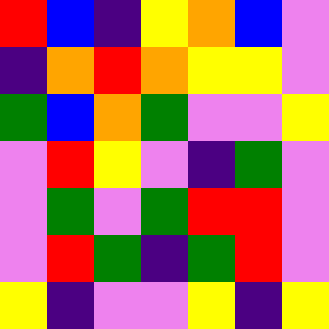[["red", "blue", "indigo", "yellow", "orange", "blue", "violet"], ["indigo", "orange", "red", "orange", "yellow", "yellow", "violet"], ["green", "blue", "orange", "green", "violet", "violet", "yellow"], ["violet", "red", "yellow", "violet", "indigo", "green", "violet"], ["violet", "green", "violet", "green", "red", "red", "violet"], ["violet", "red", "green", "indigo", "green", "red", "violet"], ["yellow", "indigo", "violet", "violet", "yellow", "indigo", "yellow"]]